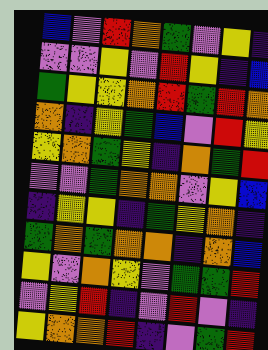[["blue", "violet", "red", "orange", "green", "violet", "yellow", "indigo"], ["violet", "violet", "yellow", "violet", "red", "yellow", "indigo", "blue"], ["green", "yellow", "yellow", "orange", "red", "green", "red", "orange"], ["orange", "indigo", "yellow", "green", "blue", "violet", "red", "yellow"], ["yellow", "orange", "green", "yellow", "indigo", "orange", "green", "red"], ["violet", "violet", "green", "orange", "orange", "violet", "yellow", "blue"], ["indigo", "yellow", "yellow", "indigo", "green", "yellow", "orange", "indigo"], ["green", "orange", "green", "orange", "orange", "indigo", "orange", "blue"], ["yellow", "violet", "orange", "yellow", "violet", "green", "green", "red"], ["violet", "yellow", "red", "indigo", "violet", "red", "violet", "indigo"], ["yellow", "orange", "orange", "red", "indigo", "violet", "green", "red"]]